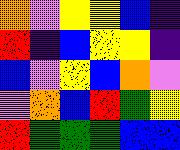[["orange", "violet", "yellow", "yellow", "blue", "indigo"], ["red", "indigo", "blue", "yellow", "yellow", "indigo"], ["blue", "violet", "yellow", "blue", "orange", "violet"], ["violet", "orange", "blue", "red", "green", "yellow"], ["red", "green", "green", "green", "blue", "blue"]]